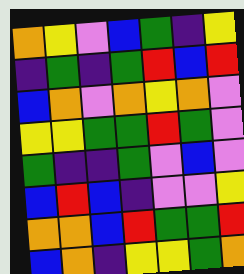[["orange", "yellow", "violet", "blue", "green", "indigo", "yellow"], ["indigo", "green", "indigo", "green", "red", "blue", "red"], ["blue", "orange", "violet", "orange", "yellow", "orange", "violet"], ["yellow", "yellow", "green", "green", "red", "green", "violet"], ["green", "indigo", "indigo", "green", "violet", "blue", "violet"], ["blue", "red", "blue", "indigo", "violet", "violet", "yellow"], ["orange", "orange", "blue", "red", "green", "green", "red"], ["blue", "orange", "indigo", "yellow", "yellow", "green", "orange"]]